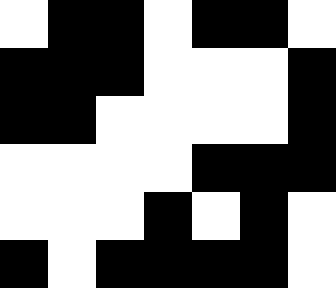[["white", "black", "black", "white", "black", "black", "white"], ["black", "black", "black", "white", "white", "white", "black"], ["black", "black", "white", "white", "white", "white", "black"], ["white", "white", "white", "white", "black", "black", "black"], ["white", "white", "white", "black", "white", "black", "white"], ["black", "white", "black", "black", "black", "black", "white"]]